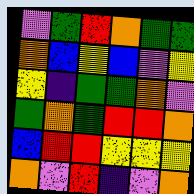[["violet", "green", "red", "orange", "green", "green"], ["orange", "blue", "yellow", "blue", "violet", "yellow"], ["yellow", "indigo", "green", "green", "orange", "violet"], ["green", "orange", "green", "red", "red", "orange"], ["blue", "red", "red", "yellow", "yellow", "yellow"], ["orange", "violet", "red", "indigo", "violet", "orange"]]